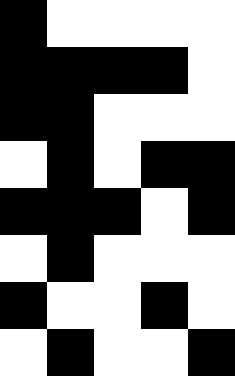[["black", "white", "white", "white", "white"], ["black", "black", "black", "black", "white"], ["black", "black", "white", "white", "white"], ["white", "black", "white", "black", "black"], ["black", "black", "black", "white", "black"], ["white", "black", "white", "white", "white"], ["black", "white", "white", "black", "white"], ["white", "black", "white", "white", "black"]]